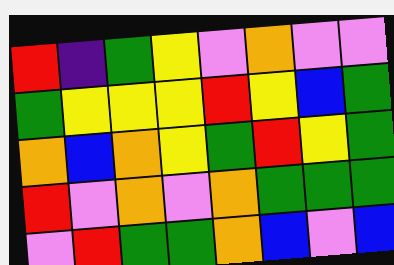[["red", "indigo", "green", "yellow", "violet", "orange", "violet", "violet"], ["green", "yellow", "yellow", "yellow", "red", "yellow", "blue", "green"], ["orange", "blue", "orange", "yellow", "green", "red", "yellow", "green"], ["red", "violet", "orange", "violet", "orange", "green", "green", "green"], ["violet", "red", "green", "green", "orange", "blue", "violet", "blue"]]